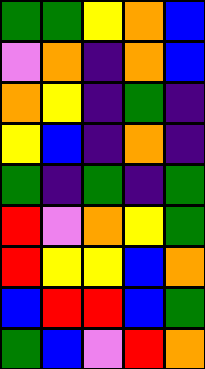[["green", "green", "yellow", "orange", "blue"], ["violet", "orange", "indigo", "orange", "blue"], ["orange", "yellow", "indigo", "green", "indigo"], ["yellow", "blue", "indigo", "orange", "indigo"], ["green", "indigo", "green", "indigo", "green"], ["red", "violet", "orange", "yellow", "green"], ["red", "yellow", "yellow", "blue", "orange"], ["blue", "red", "red", "blue", "green"], ["green", "blue", "violet", "red", "orange"]]